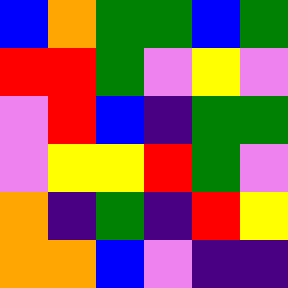[["blue", "orange", "green", "green", "blue", "green"], ["red", "red", "green", "violet", "yellow", "violet"], ["violet", "red", "blue", "indigo", "green", "green"], ["violet", "yellow", "yellow", "red", "green", "violet"], ["orange", "indigo", "green", "indigo", "red", "yellow"], ["orange", "orange", "blue", "violet", "indigo", "indigo"]]